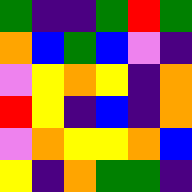[["green", "indigo", "indigo", "green", "red", "green"], ["orange", "blue", "green", "blue", "violet", "indigo"], ["violet", "yellow", "orange", "yellow", "indigo", "orange"], ["red", "yellow", "indigo", "blue", "indigo", "orange"], ["violet", "orange", "yellow", "yellow", "orange", "blue"], ["yellow", "indigo", "orange", "green", "green", "indigo"]]